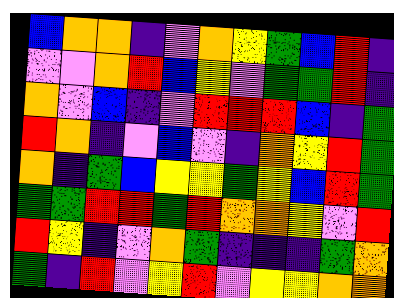[["blue", "orange", "orange", "indigo", "violet", "orange", "yellow", "green", "blue", "red", "indigo"], ["violet", "violet", "orange", "red", "blue", "yellow", "violet", "green", "green", "red", "indigo"], ["orange", "violet", "blue", "indigo", "violet", "red", "red", "red", "blue", "indigo", "green"], ["red", "orange", "indigo", "violet", "blue", "violet", "indigo", "orange", "yellow", "red", "green"], ["orange", "indigo", "green", "blue", "yellow", "yellow", "green", "yellow", "blue", "red", "green"], ["green", "green", "red", "red", "green", "red", "orange", "orange", "yellow", "violet", "red"], ["red", "yellow", "indigo", "violet", "orange", "green", "indigo", "indigo", "indigo", "green", "orange"], ["green", "indigo", "red", "violet", "yellow", "red", "violet", "yellow", "yellow", "orange", "orange"]]